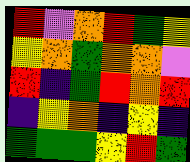[["red", "violet", "orange", "red", "green", "yellow"], ["yellow", "orange", "green", "orange", "orange", "violet"], ["red", "indigo", "green", "red", "orange", "red"], ["indigo", "yellow", "orange", "indigo", "yellow", "indigo"], ["green", "green", "green", "yellow", "red", "green"]]